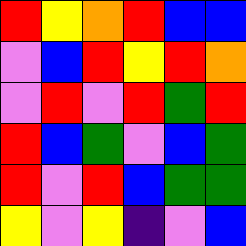[["red", "yellow", "orange", "red", "blue", "blue"], ["violet", "blue", "red", "yellow", "red", "orange"], ["violet", "red", "violet", "red", "green", "red"], ["red", "blue", "green", "violet", "blue", "green"], ["red", "violet", "red", "blue", "green", "green"], ["yellow", "violet", "yellow", "indigo", "violet", "blue"]]